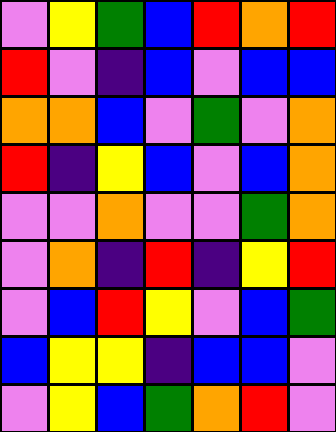[["violet", "yellow", "green", "blue", "red", "orange", "red"], ["red", "violet", "indigo", "blue", "violet", "blue", "blue"], ["orange", "orange", "blue", "violet", "green", "violet", "orange"], ["red", "indigo", "yellow", "blue", "violet", "blue", "orange"], ["violet", "violet", "orange", "violet", "violet", "green", "orange"], ["violet", "orange", "indigo", "red", "indigo", "yellow", "red"], ["violet", "blue", "red", "yellow", "violet", "blue", "green"], ["blue", "yellow", "yellow", "indigo", "blue", "blue", "violet"], ["violet", "yellow", "blue", "green", "orange", "red", "violet"]]